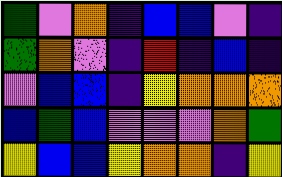[["green", "violet", "orange", "indigo", "blue", "blue", "violet", "indigo"], ["green", "orange", "violet", "indigo", "red", "indigo", "blue", "indigo"], ["violet", "blue", "blue", "indigo", "yellow", "orange", "orange", "orange"], ["blue", "green", "blue", "violet", "violet", "violet", "orange", "green"], ["yellow", "blue", "blue", "yellow", "orange", "orange", "indigo", "yellow"]]